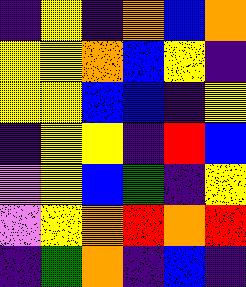[["indigo", "yellow", "indigo", "orange", "blue", "orange"], ["yellow", "yellow", "orange", "blue", "yellow", "indigo"], ["yellow", "yellow", "blue", "blue", "indigo", "yellow"], ["indigo", "yellow", "yellow", "indigo", "red", "blue"], ["violet", "yellow", "blue", "green", "indigo", "yellow"], ["violet", "yellow", "orange", "red", "orange", "red"], ["indigo", "green", "orange", "indigo", "blue", "indigo"]]